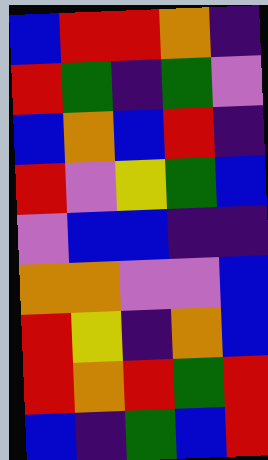[["blue", "red", "red", "orange", "indigo"], ["red", "green", "indigo", "green", "violet"], ["blue", "orange", "blue", "red", "indigo"], ["red", "violet", "yellow", "green", "blue"], ["violet", "blue", "blue", "indigo", "indigo"], ["orange", "orange", "violet", "violet", "blue"], ["red", "yellow", "indigo", "orange", "blue"], ["red", "orange", "red", "green", "red"], ["blue", "indigo", "green", "blue", "red"]]